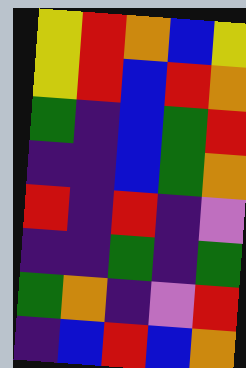[["yellow", "red", "orange", "blue", "yellow"], ["yellow", "red", "blue", "red", "orange"], ["green", "indigo", "blue", "green", "red"], ["indigo", "indigo", "blue", "green", "orange"], ["red", "indigo", "red", "indigo", "violet"], ["indigo", "indigo", "green", "indigo", "green"], ["green", "orange", "indigo", "violet", "red"], ["indigo", "blue", "red", "blue", "orange"]]